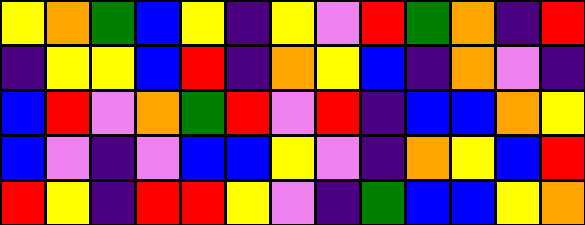[["yellow", "orange", "green", "blue", "yellow", "indigo", "yellow", "violet", "red", "green", "orange", "indigo", "red"], ["indigo", "yellow", "yellow", "blue", "red", "indigo", "orange", "yellow", "blue", "indigo", "orange", "violet", "indigo"], ["blue", "red", "violet", "orange", "green", "red", "violet", "red", "indigo", "blue", "blue", "orange", "yellow"], ["blue", "violet", "indigo", "violet", "blue", "blue", "yellow", "violet", "indigo", "orange", "yellow", "blue", "red"], ["red", "yellow", "indigo", "red", "red", "yellow", "violet", "indigo", "green", "blue", "blue", "yellow", "orange"]]